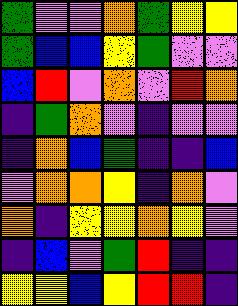[["green", "violet", "violet", "orange", "green", "yellow", "yellow"], ["green", "blue", "blue", "yellow", "green", "violet", "violet"], ["blue", "red", "violet", "orange", "violet", "red", "orange"], ["indigo", "green", "orange", "violet", "indigo", "violet", "violet"], ["indigo", "orange", "blue", "green", "indigo", "indigo", "blue"], ["violet", "orange", "orange", "yellow", "indigo", "orange", "violet"], ["orange", "indigo", "yellow", "yellow", "orange", "yellow", "violet"], ["indigo", "blue", "violet", "green", "red", "indigo", "indigo"], ["yellow", "yellow", "blue", "yellow", "red", "red", "indigo"]]